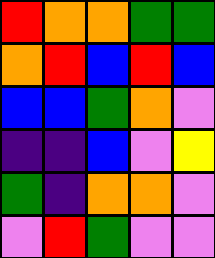[["red", "orange", "orange", "green", "green"], ["orange", "red", "blue", "red", "blue"], ["blue", "blue", "green", "orange", "violet"], ["indigo", "indigo", "blue", "violet", "yellow"], ["green", "indigo", "orange", "orange", "violet"], ["violet", "red", "green", "violet", "violet"]]